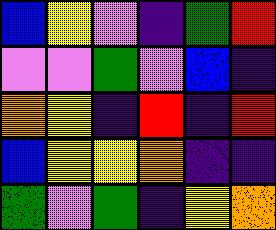[["blue", "yellow", "violet", "indigo", "green", "red"], ["violet", "violet", "green", "violet", "blue", "indigo"], ["orange", "yellow", "indigo", "red", "indigo", "red"], ["blue", "yellow", "yellow", "orange", "indigo", "indigo"], ["green", "violet", "green", "indigo", "yellow", "orange"]]